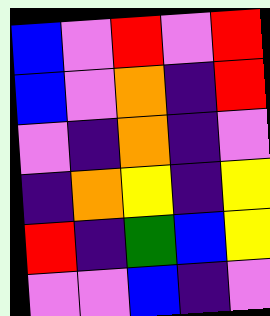[["blue", "violet", "red", "violet", "red"], ["blue", "violet", "orange", "indigo", "red"], ["violet", "indigo", "orange", "indigo", "violet"], ["indigo", "orange", "yellow", "indigo", "yellow"], ["red", "indigo", "green", "blue", "yellow"], ["violet", "violet", "blue", "indigo", "violet"]]